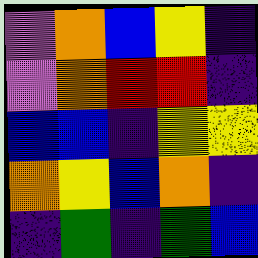[["violet", "orange", "blue", "yellow", "indigo"], ["violet", "orange", "red", "red", "indigo"], ["blue", "blue", "indigo", "yellow", "yellow"], ["orange", "yellow", "blue", "orange", "indigo"], ["indigo", "green", "indigo", "green", "blue"]]